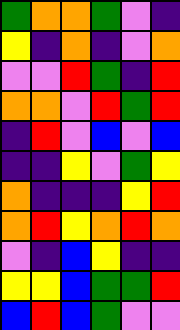[["green", "orange", "orange", "green", "violet", "indigo"], ["yellow", "indigo", "orange", "indigo", "violet", "orange"], ["violet", "violet", "red", "green", "indigo", "red"], ["orange", "orange", "violet", "red", "green", "red"], ["indigo", "red", "violet", "blue", "violet", "blue"], ["indigo", "indigo", "yellow", "violet", "green", "yellow"], ["orange", "indigo", "indigo", "indigo", "yellow", "red"], ["orange", "red", "yellow", "orange", "red", "orange"], ["violet", "indigo", "blue", "yellow", "indigo", "indigo"], ["yellow", "yellow", "blue", "green", "green", "red"], ["blue", "red", "blue", "green", "violet", "violet"]]